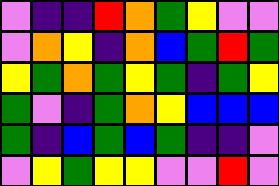[["violet", "indigo", "indigo", "red", "orange", "green", "yellow", "violet", "violet"], ["violet", "orange", "yellow", "indigo", "orange", "blue", "green", "red", "green"], ["yellow", "green", "orange", "green", "yellow", "green", "indigo", "green", "yellow"], ["green", "violet", "indigo", "green", "orange", "yellow", "blue", "blue", "blue"], ["green", "indigo", "blue", "green", "blue", "green", "indigo", "indigo", "violet"], ["violet", "yellow", "green", "yellow", "yellow", "violet", "violet", "red", "violet"]]